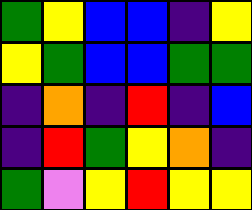[["green", "yellow", "blue", "blue", "indigo", "yellow"], ["yellow", "green", "blue", "blue", "green", "green"], ["indigo", "orange", "indigo", "red", "indigo", "blue"], ["indigo", "red", "green", "yellow", "orange", "indigo"], ["green", "violet", "yellow", "red", "yellow", "yellow"]]